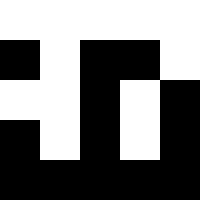[["white", "white", "white", "white", "white"], ["black", "white", "black", "black", "white"], ["white", "white", "black", "white", "black"], ["black", "white", "black", "white", "black"], ["black", "black", "black", "black", "black"]]